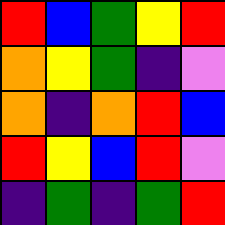[["red", "blue", "green", "yellow", "red"], ["orange", "yellow", "green", "indigo", "violet"], ["orange", "indigo", "orange", "red", "blue"], ["red", "yellow", "blue", "red", "violet"], ["indigo", "green", "indigo", "green", "red"]]